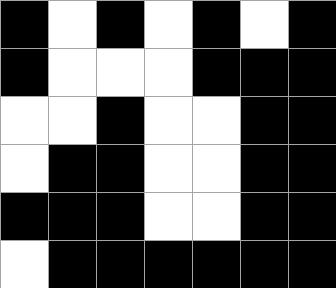[["black", "white", "black", "white", "black", "white", "black"], ["black", "white", "white", "white", "black", "black", "black"], ["white", "white", "black", "white", "white", "black", "black"], ["white", "black", "black", "white", "white", "black", "black"], ["black", "black", "black", "white", "white", "black", "black"], ["white", "black", "black", "black", "black", "black", "black"]]